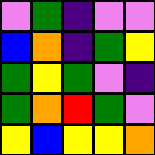[["violet", "green", "indigo", "violet", "violet"], ["blue", "orange", "indigo", "green", "yellow"], ["green", "yellow", "green", "violet", "indigo"], ["green", "orange", "red", "green", "violet"], ["yellow", "blue", "yellow", "yellow", "orange"]]